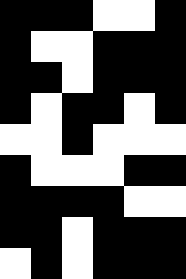[["black", "black", "black", "white", "white", "black"], ["black", "white", "white", "black", "black", "black"], ["black", "black", "white", "black", "black", "black"], ["black", "white", "black", "black", "white", "black"], ["white", "white", "black", "white", "white", "white"], ["black", "white", "white", "white", "black", "black"], ["black", "black", "black", "black", "white", "white"], ["black", "black", "white", "black", "black", "black"], ["white", "black", "white", "black", "black", "black"]]